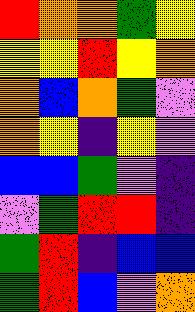[["red", "orange", "orange", "green", "yellow"], ["yellow", "yellow", "red", "yellow", "orange"], ["orange", "blue", "orange", "green", "violet"], ["orange", "yellow", "indigo", "yellow", "violet"], ["blue", "blue", "green", "violet", "indigo"], ["violet", "green", "red", "red", "indigo"], ["green", "red", "indigo", "blue", "blue"], ["green", "red", "blue", "violet", "orange"]]